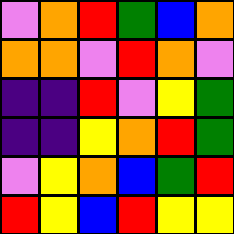[["violet", "orange", "red", "green", "blue", "orange"], ["orange", "orange", "violet", "red", "orange", "violet"], ["indigo", "indigo", "red", "violet", "yellow", "green"], ["indigo", "indigo", "yellow", "orange", "red", "green"], ["violet", "yellow", "orange", "blue", "green", "red"], ["red", "yellow", "blue", "red", "yellow", "yellow"]]